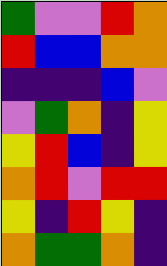[["green", "violet", "violet", "red", "orange"], ["red", "blue", "blue", "orange", "orange"], ["indigo", "indigo", "indigo", "blue", "violet"], ["violet", "green", "orange", "indigo", "yellow"], ["yellow", "red", "blue", "indigo", "yellow"], ["orange", "red", "violet", "red", "red"], ["yellow", "indigo", "red", "yellow", "indigo"], ["orange", "green", "green", "orange", "indigo"]]